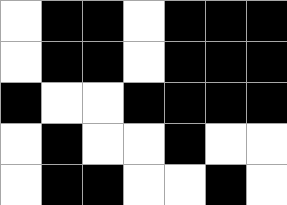[["white", "black", "black", "white", "black", "black", "black"], ["white", "black", "black", "white", "black", "black", "black"], ["black", "white", "white", "black", "black", "black", "black"], ["white", "black", "white", "white", "black", "white", "white"], ["white", "black", "black", "white", "white", "black", "white"]]